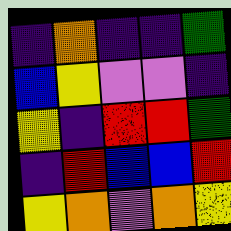[["indigo", "orange", "indigo", "indigo", "green"], ["blue", "yellow", "violet", "violet", "indigo"], ["yellow", "indigo", "red", "red", "green"], ["indigo", "red", "blue", "blue", "red"], ["yellow", "orange", "violet", "orange", "yellow"]]